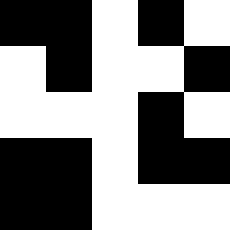[["black", "black", "white", "black", "white"], ["white", "black", "white", "white", "black"], ["white", "white", "white", "black", "white"], ["black", "black", "white", "black", "black"], ["black", "black", "white", "white", "white"]]